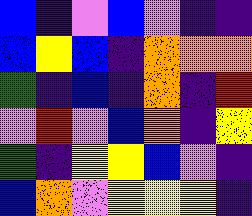[["blue", "indigo", "violet", "blue", "violet", "indigo", "indigo"], ["blue", "yellow", "blue", "indigo", "orange", "orange", "orange"], ["green", "indigo", "blue", "indigo", "orange", "indigo", "red"], ["violet", "red", "violet", "blue", "orange", "indigo", "yellow"], ["green", "indigo", "yellow", "yellow", "blue", "violet", "indigo"], ["blue", "orange", "violet", "yellow", "yellow", "yellow", "indigo"]]